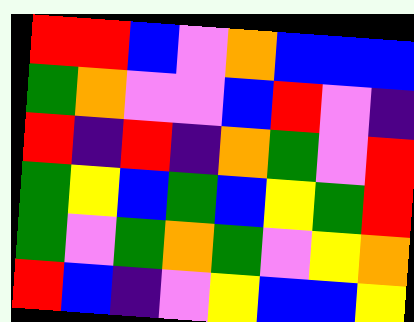[["red", "red", "blue", "violet", "orange", "blue", "blue", "blue"], ["green", "orange", "violet", "violet", "blue", "red", "violet", "indigo"], ["red", "indigo", "red", "indigo", "orange", "green", "violet", "red"], ["green", "yellow", "blue", "green", "blue", "yellow", "green", "red"], ["green", "violet", "green", "orange", "green", "violet", "yellow", "orange"], ["red", "blue", "indigo", "violet", "yellow", "blue", "blue", "yellow"]]